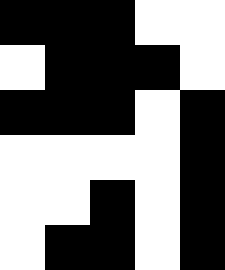[["black", "black", "black", "white", "white"], ["white", "black", "black", "black", "white"], ["black", "black", "black", "white", "black"], ["white", "white", "white", "white", "black"], ["white", "white", "black", "white", "black"], ["white", "black", "black", "white", "black"]]